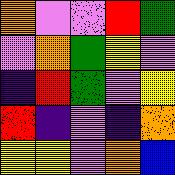[["orange", "violet", "violet", "red", "green"], ["violet", "orange", "green", "yellow", "violet"], ["indigo", "red", "green", "violet", "yellow"], ["red", "indigo", "violet", "indigo", "orange"], ["yellow", "yellow", "violet", "orange", "blue"]]